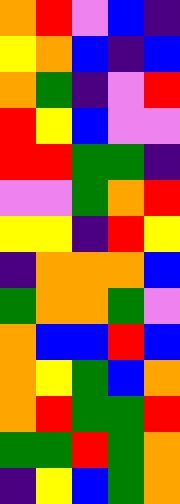[["orange", "red", "violet", "blue", "indigo"], ["yellow", "orange", "blue", "indigo", "blue"], ["orange", "green", "indigo", "violet", "red"], ["red", "yellow", "blue", "violet", "violet"], ["red", "red", "green", "green", "indigo"], ["violet", "violet", "green", "orange", "red"], ["yellow", "yellow", "indigo", "red", "yellow"], ["indigo", "orange", "orange", "orange", "blue"], ["green", "orange", "orange", "green", "violet"], ["orange", "blue", "blue", "red", "blue"], ["orange", "yellow", "green", "blue", "orange"], ["orange", "red", "green", "green", "red"], ["green", "green", "red", "green", "orange"], ["indigo", "yellow", "blue", "green", "orange"]]